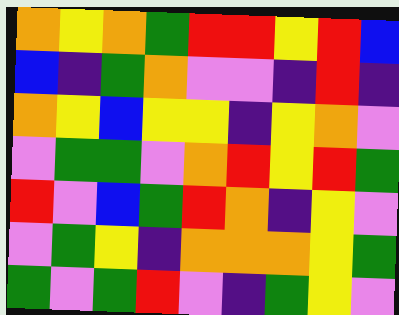[["orange", "yellow", "orange", "green", "red", "red", "yellow", "red", "blue"], ["blue", "indigo", "green", "orange", "violet", "violet", "indigo", "red", "indigo"], ["orange", "yellow", "blue", "yellow", "yellow", "indigo", "yellow", "orange", "violet"], ["violet", "green", "green", "violet", "orange", "red", "yellow", "red", "green"], ["red", "violet", "blue", "green", "red", "orange", "indigo", "yellow", "violet"], ["violet", "green", "yellow", "indigo", "orange", "orange", "orange", "yellow", "green"], ["green", "violet", "green", "red", "violet", "indigo", "green", "yellow", "violet"]]